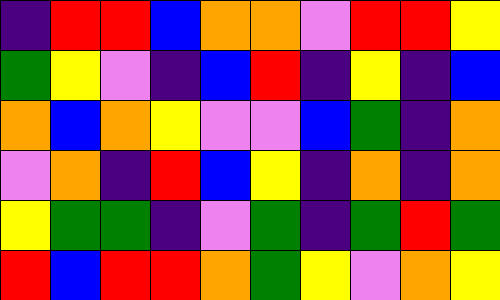[["indigo", "red", "red", "blue", "orange", "orange", "violet", "red", "red", "yellow"], ["green", "yellow", "violet", "indigo", "blue", "red", "indigo", "yellow", "indigo", "blue"], ["orange", "blue", "orange", "yellow", "violet", "violet", "blue", "green", "indigo", "orange"], ["violet", "orange", "indigo", "red", "blue", "yellow", "indigo", "orange", "indigo", "orange"], ["yellow", "green", "green", "indigo", "violet", "green", "indigo", "green", "red", "green"], ["red", "blue", "red", "red", "orange", "green", "yellow", "violet", "orange", "yellow"]]